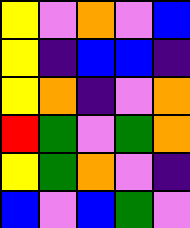[["yellow", "violet", "orange", "violet", "blue"], ["yellow", "indigo", "blue", "blue", "indigo"], ["yellow", "orange", "indigo", "violet", "orange"], ["red", "green", "violet", "green", "orange"], ["yellow", "green", "orange", "violet", "indigo"], ["blue", "violet", "blue", "green", "violet"]]